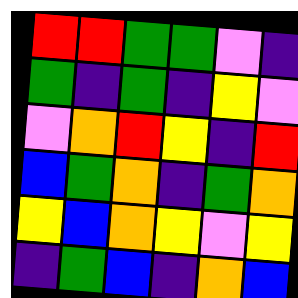[["red", "red", "green", "green", "violet", "indigo"], ["green", "indigo", "green", "indigo", "yellow", "violet"], ["violet", "orange", "red", "yellow", "indigo", "red"], ["blue", "green", "orange", "indigo", "green", "orange"], ["yellow", "blue", "orange", "yellow", "violet", "yellow"], ["indigo", "green", "blue", "indigo", "orange", "blue"]]